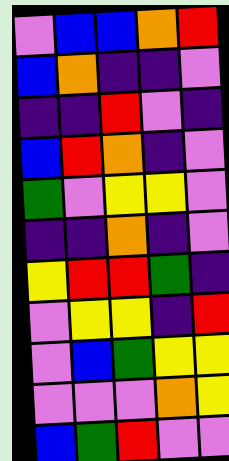[["violet", "blue", "blue", "orange", "red"], ["blue", "orange", "indigo", "indigo", "violet"], ["indigo", "indigo", "red", "violet", "indigo"], ["blue", "red", "orange", "indigo", "violet"], ["green", "violet", "yellow", "yellow", "violet"], ["indigo", "indigo", "orange", "indigo", "violet"], ["yellow", "red", "red", "green", "indigo"], ["violet", "yellow", "yellow", "indigo", "red"], ["violet", "blue", "green", "yellow", "yellow"], ["violet", "violet", "violet", "orange", "yellow"], ["blue", "green", "red", "violet", "violet"]]